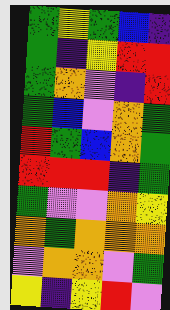[["green", "yellow", "green", "blue", "indigo"], ["green", "indigo", "yellow", "red", "red"], ["green", "orange", "violet", "indigo", "red"], ["green", "blue", "violet", "orange", "green"], ["red", "green", "blue", "orange", "green"], ["red", "red", "red", "indigo", "green"], ["green", "violet", "violet", "orange", "yellow"], ["orange", "green", "orange", "orange", "orange"], ["violet", "orange", "orange", "violet", "green"], ["yellow", "indigo", "yellow", "red", "violet"]]